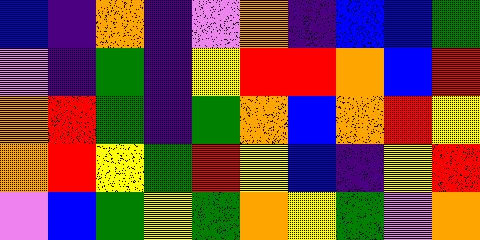[["blue", "indigo", "orange", "indigo", "violet", "orange", "indigo", "blue", "blue", "green"], ["violet", "indigo", "green", "indigo", "yellow", "red", "red", "orange", "blue", "red"], ["orange", "red", "green", "indigo", "green", "orange", "blue", "orange", "red", "yellow"], ["orange", "red", "yellow", "green", "red", "yellow", "blue", "indigo", "yellow", "red"], ["violet", "blue", "green", "yellow", "green", "orange", "yellow", "green", "violet", "orange"]]